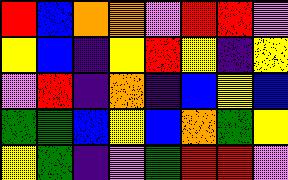[["red", "blue", "orange", "orange", "violet", "red", "red", "violet"], ["yellow", "blue", "indigo", "yellow", "red", "yellow", "indigo", "yellow"], ["violet", "red", "indigo", "orange", "indigo", "blue", "yellow", "blue"], ["green", "green", "blue", "yellow", "blue", "orange", "green", "yellow"], ["yellow", "green", "indigo", "violet", "green", "red", "red", "violet"]]